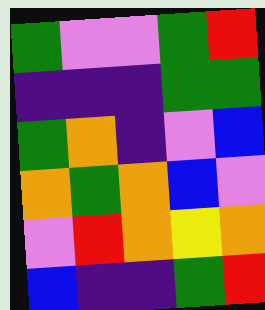[["green", "violet", "violet", "green", "red"], ["indigo", "indigo", "indigo", "green", "green"], ["green", "orange", "indigo", "violet", "blue"], ["orange", "green", "orange", "blue", "violet"], ["violet", "red", "orange", "yellow", "orange"], ["blue", "indigo", "indigo", "green", "red"]]